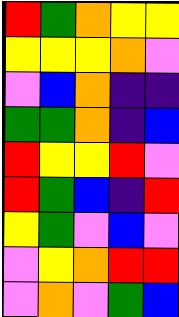[["red", "green", "orange", "yellow", "yellow"], ["yellow", "yellow", "yellow", "orange", "violet"], ["violet", "blue", "orange", "indigo", "indigo"], ["green", "green", "orange", "indigo", "blue"], ["red", "yellow", "yellow", "red", "violet"], ["red", "green", "blue", "indigo", "red"], ["yellow", "green", "violet", "blue", "violet"], ["violet", "yellow", "orange", "red", "red"], ["violet", "orange", "violet", "green", "blue"]]